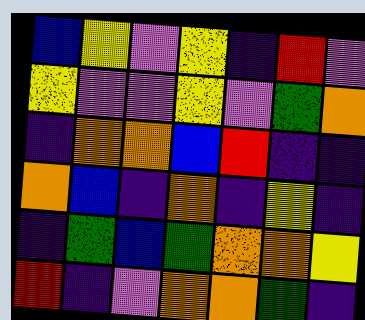[["blue", "yellow", "violet", "yellow", "indigo", "red", "violet"], ["yellow", "violet", "violet", "yellow", "violet", "green", "orange"], ["indigo", "orange", "orange", "blue", "red", "indigo", "indigo"], ["orange", "blue", "indigo", "orange", "indigo", "yellow", "indigo"], ["indigo", "green", "blue", "green", "orange", "orange", "yellow"], ["red", "indigo", "violet", "orange", "orange", "green", "indigo"]]